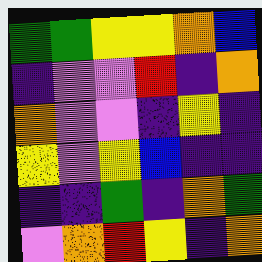[["green", "green", "yellow", "yellow", "orange", "blue"], ["indigo", "violet", "violet", "red", "indigo", "orange"], ["orange", "violet", "violet", "indigo", "yellow", "indigo"], ["yellow", "violet", "yellow", "blue", "indigo", "indigo"], ["indigo", "indigo", "green", "indigo", "orange", "green"], ["violet", "orange", "red", "yellow", "indigo", "orange"]]